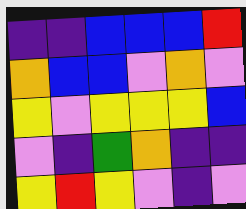[["indigo", "indigo", "blue", "blue", "blue", "red"], ["orange", "blue", "blue", "violet", "orange", "violet"], ["yellow", "violet", "yellow", "yellow", "yellow", "blue"], ["violet", "indigo", "green", "orange", "indigo", "indigo"], ["yellow", "red", "yellow", "violet", "indigo", "violet"]]